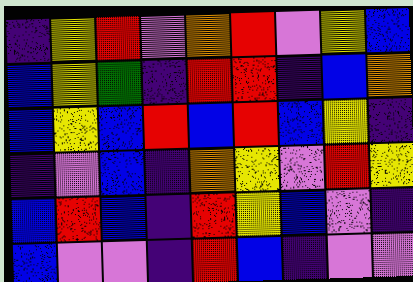[["indigo", "yellow", "red", "violet", "orange", "red", "violet", "yellow", "blue"], ["blue", "yellow", "green", "indigo", "red", "red", "indigo", "blue", "orange"], ["blue", "yellow", "blue", "red", "blue", "red", "blue", "yellow", "indigo"], ["indigo", "violet", "blue", "indigo", "orange", "yellow", "violet", "red", "yellow"], ["blue", "red", "blue", "indigo", "red", "yellow", "blue", "violet", "indigo"], ["blue", "violet", "violet", "indigo", "red", "blue", "indigo", "violet", "violet"]]